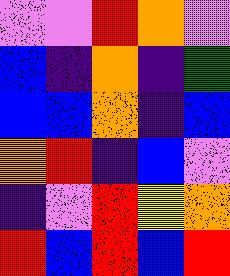[["violet", "violet", "red", "orange", "violet"], ["blue", "indigo", "orange", "indigo", "green"], ["blue", "blue", "orange", "indigo", "blue"], ["orange", "red", "indigo", "blue", "violet"], ["indigo", "violet", "red", "yellow", "orange"], ["red", "blue", "red", "blue", "red"]]